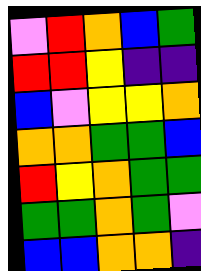[["violet", "red", "orange", "blue", "green"], ["red", "red", "yellow", "indigo", "indigo"], ["blue", "violet", "yellow", "yellow", "orange"], ["orange", "orange", "green", "green", "blue"], ["red", "yellow", "orange", "green", "green"], ["green", "green", "orange", "green", "violet"], ["blue", "blue", "orange", "orange", "indigo"]]